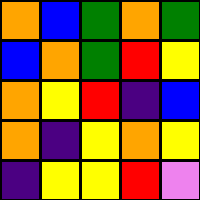[["orange", "blue", "green", "orange", "green"], ["blue", "orange", "green", "red", "yellow"], ["orange", "yellow", "red", "indigo", "blue"], ["orange", "indigo", "yellow", "orange", "yellow"], ["indigo", "yellow", "yellow", "red", "violet"]]